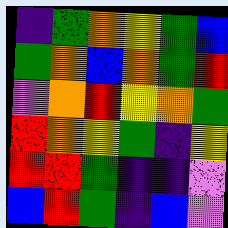[["indigo", "green", "orange", "yellow", "green", "blue"], ["green", "orange", "blue", "orange", "green", "red"], ["violet", "orange", "red", "yellow", "orange", "green"], ["red", "orange", "yellow", "green", "indigo", "yellow"], ["red", "red", "green", "indigo", "indigo", "violet"], ["blue", "red", "green", "indigo", "blue", "violet"]]